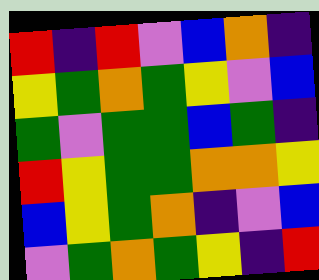[["red", "indigo", "red", "violet", "blue", "orange", "indigo"], ["yellow", "green", "orange", "green", "yellow", "violet", "blue"], ["green", "violet", "green", "green", "blue", "green", "indigo"], ["red", "yellow", "green", "green", "orange", "orange", "yellow"], ["blue", "yellow", "green", "orange", "indigo", "violet", "blue"], ["violet", "green", "orange", "green", "yellow", "indigo", "red"]]